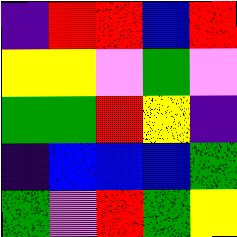[["indigo", "red", "red", "blue", "red"], ["yellow", "yellow", "violet", "green", "violet"], ["green", "green", "red", "yellow", "indigo"], ["indigo", "blue", "blue", "blue", "green"], ["green", "violet", "red", "green", "yellow"]]